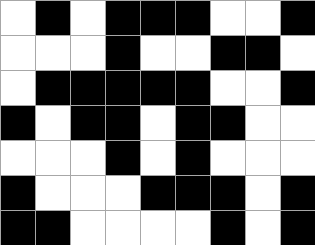[["white", "black", "white", "black", "black", "black", "white", "white", "black"], ["white", "white", "white", "black", "white", "white", "black", "black", "white"], ["white", "black", "black", "black", "black", "black", "white", "white", "black"], ["black", "white", "black", "black", "white", "black", "black", "white", "white"], ["white", "white", "white", "black", "white", "black", "white", "white", "white"], ["black", "white", "white", "white", "black", "black", "black", "white", "black"], ["black", "black", "white", "white", "white", "white", "black", "white", "black"]]